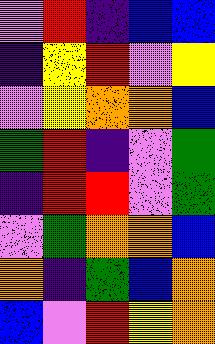[["violet", "red", "indigo", "blue", "blue"], ["indigo", "yellow", "red", "violet", "yellow"], ["violet", "yellow", "orange", "orange", "blue"], ["green", "red", "indigo", "violet", "green"], ["indigo", "red", "red", "violet", "green"], ["violet", "green", "orange", "orange", "blue"], ["orange", "indigo", "green", "blue", "orange"], ["blue", "violet", "red", "yellow", "orange"]]